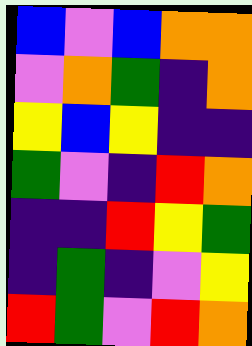[["blue", "violet", "blue", "orange", "orange"], ["violet", "orange", "green", "indigo", "orange"], ["yellow", "blue", "yellow", "indigo", "indigo"], ["green", "violet", "indigo", "red", "orange"], ["indigo", "indigo", "red", "yellow", "green"], ["indigo", "green", "indigo", "violet", "yellow"], ["red", "green", "violet", "red", "orange"]]